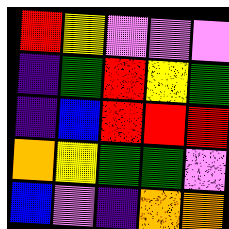[["red", "yellow", "violet", "violet", "violet"], ["indigo", "green", "red", "yellow", "green"], ["indigo", "blue", "red", "red", "red"], ["orange", "yellow", "green", "green", "violet"], ["blue", "violet", "indigo", "orange", "orange"]]